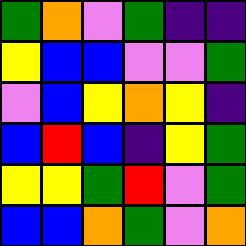[["green", "orange", "violet", "green", "indigo", "indigo"], ["yellow", "blue", "blue", "violet", "violet", "green"], ["violet", "blue", "yellow", "orange", "yellow", "indigo"], ["blue", "red", "blue", "indigo", "yellow", "green"], ["yellow", "yellow", "green", "red", "violet", "green"], ["blue", "blue", "orange", "green", "violet", "orange"]]